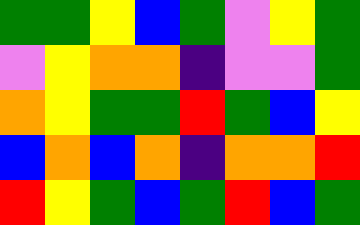[["green", "green", "yellow", "blue", "green", "violet", "yellow", "green"], ["violet", "yellow", "orange", "orange", "indigo", "violet", "violet", "green"], ["orange", "yellow", "green", "green", "red", "green", "blue", "yellow"], ["blue", "orange", "blue", "orange", "indigo", "orange", "orange", "red"], ["red", "yellow", "green", "blue", "green", "red", "blue", "green"]]